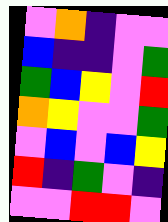[["violet", "orange", "indigo", "violet", "violet"], ["blue", "indigo", "indigo", "violet", "green"], ["green", "blue", "yellow", "violet", "red"], ["orange", "yellow", "violet", "violet", "green"], ["violet", "blue", "violet", "blue", "yellow"], ["red", "indigo", "green", "violet", "indigo"], ["violet", "violet", "red", "red", "violet"]]